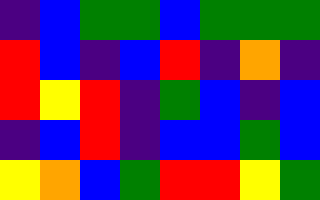[["indigo", "blue", "green", "green", "blue", "green", "green", "green"], ["red", "blue", "indigo", "blue", "red", "indigo", "orange", "indigo"], ["red", "yellow", "red", "indigo", "green", "blue", "indigo", "blue"], ["indigo", "blue", "red", "indigo", "blue", "blue", "green", "blue"], ["yellow", "orange", "blue", "green", "red", "red", "yellow", "green"]]